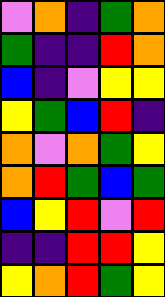[["violet", "orange", "indigo", "green", "orange"], ["green", "indigo", "indigo", "red", "orange"], ["blue", "indigo", "violet", "yellow", "yellow"], ["yellow", "green", "blue", "red", "indigo"], ["orange", "violet", "orange", "green", "yellow"], ["orange", "red", "green", "blue", "green"], ["blue", "yellow", "red", "violet", "red"], ["indigo", "indigo", "red", "red", "yellow"], ["yellow", "orange", "red", "green", "yellow"]]